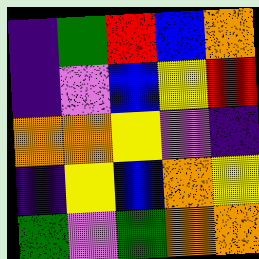[["indigo", "green", "red", "blue", "orange"], ["indigo", "violet", "blue", "yellow", "red"], ["orange", "orange", "yellow", "violet", "indigo"], ["indigo", "yellow", "blue", "orange", "yellow"], ["green", "violet", "green", "orange", "orange"]]